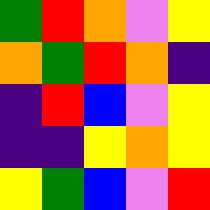[["green", "red", "orange", "violet", "yellow"], ["orange", "green", "red", "orange", "indigo"], ["indigo", "red", "blue", "violet", "yellow"], ["indigo", "indigo", "yellow", "orange", "yellow"], ["yellow", "green", "blue", "violet", "red"]]